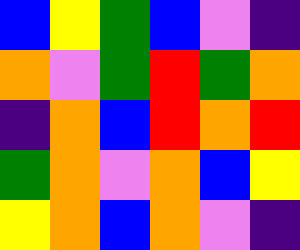[["blue", "yellow", "green", "blue", "violet", "indigo"], ["orange", "violet", "green", "red", "green", "orange"], ["indigo", "orange", "blue", "red", "orange", "red"], ["green", "orange", "violet", "orange", "blue", "yellow"], ["yellow", "orange", "blue", "orange", "violet", "indigo"]]